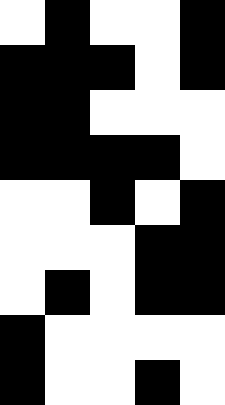[["white", "black", "white", "white", "black"], ["black", "black", "black", "white", "black"], ["black", "black", "white", "white", "white"], ["black", "black", "black", "black", "white"], ["white", "white", "black", "white", "black"], ["white", "white", "white", "black", "black"], ["white", "black", "white", "black", "black"], ["black", "white", "white", "white", "white"], ["black", "white", "white", "black", "white"]]